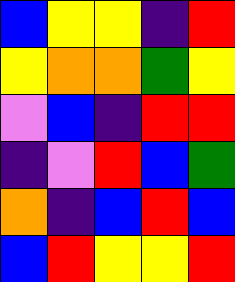[["blue", "yellow", "yellow", "indigo", "red"], ["yellow", "orange", "orange", "green", "yellow"], ["violet", "blue", "indigo", "red", "red"], ["indigo", "violet", "red", "blue", "green"], ["orange", "indigo", "blue", "red", "blue"], ["blue", "red", "yellow", "yellow", "red"]]